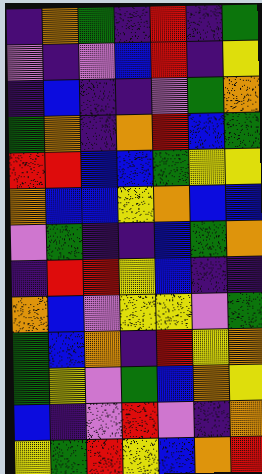[["indigo", "orange", "green", "indigo", "red", "indigo", "green"], ["violet", "indigo", "violet", "blue", "red", "indigo", "yellow"], ["indigo", "blue", "indigo", "indigo", "violet", "green", "orange"], ["green", "orange", "indigo", "orange", "red", "blue", "green"], ["red", "red", "blue", "blue", "green", "yellow", "yellow"], ["orange", "blue", "blue", "yellow", "orange", "blue", "blue"], ["violet", "green", "indigo", "indigo", "blue", "green", "orange"], ["indigo", "red", "red", "yellow", "blue", "indigo", "indigo"], ["orange", "blue", "violet", "yellow", "yellow", "violet", "green"], ["green", "blue", "orange", "indigo", "red", "yellow", "orange"], ["green", "yellow", "violet", "green", "blue", "orange", "yellow"], ["blue", "indigo", "violet", "red", "violet", "indigo", "orange"], ["yellow", "green", "red", "yellow", "blue", "orange", "red"]]